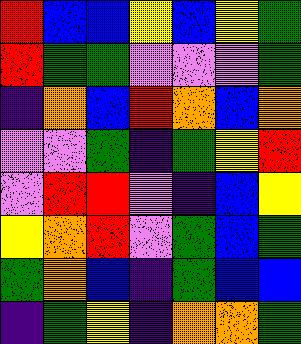[["red", "blue", "blue", "yellow", "blue", "yellow", "green"], ["red", "green", "green", "violet", "violet", "violet", "green"], ["indigo", "orange", "blue", "red", "orange", "blue", "orange"], ["violet", "violet", "green", "indigo", "green", "yellow", "red"], ["violet", "red", "red", "violet", "indigo", "blue", "yellow"], ["yellow", "orange", "red", "violet", "green", "blue", "green"], ["green", "orange", "blue", "indigo", "green", "blue", "blue"], ["indigo", "green", "yellow", "indigo", "orange", "orange", "green"]]